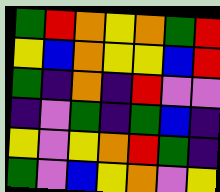[["green", "red", "orange", "yellow", "orange", "green", "red"], ["yellow", "blue", "orange", "yellow", "yellow", "blue", "red"], ["green", "indigo", "orange", "indigo", "red", "violet", "violet"], ["indigo", "violet", "green", "indigo", "green", "blue", "indigo"], ["yellow", "violet", "yellow", "orange", "red", "green", "indigo"], ["green", "violet", "blue", "yellow", "orange", "violet", "yellow"]]